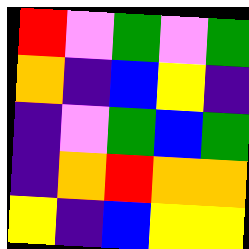[["red", "violet", "green", "violet", "green"], ["orange", "indigo", "blue", "yellow", "indigo"], ["indigo", "violet", "green", "blue", "green"], ["indigo", "orange", "red", "orange", "orange"], ["yellow", "indigo", "blue", "yellow", "yellow"]]